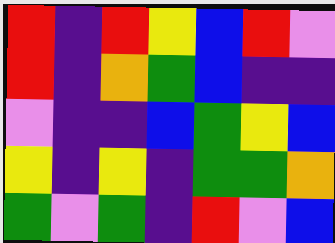[["red", "indigo", "red", "yellow", "blue", "red", "violet"], ["red", "indigo", "orange", "green", "blue", "indigo", "indigo"], ["violet", "indigo", "indigo", "blue", "green", "yellow", "blue"], ["yellow", "indigo", "yellow", "indigo", "green", "green", "orange"], ["green", "violet", "green", "indigo", "red", "violet", "blue"]]